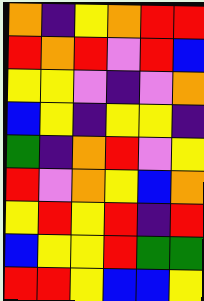[["orange", "indigo", "yellow", "orange", "red", "red"], ["red", "orange", "red", "violet", "red", "blue"], ["yellow", "yellow", "violet", "indigo", "violet", "orange"], ["blue", "yellow", "indigo", "yellow", "yellow", "indigo"], ["green", "indigo", "orange", "red", "violet", "yellow"], ["red", "violet", "orange", "yellow", "blue", "orange"], ["yellow", "red", "yellow", "red", "indigo", "red"], ["blue", "yellow", "yellow", "red", "green", "green"], ["red", "red", "yellow", "blue", "blue", "yellow"]]